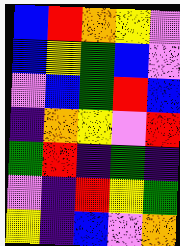[["blue", "red", "orange", "yellow", "violet"], ["blue", "yellow", "green", "blue", "violet"], ["violet", "blue", "green", "red", "blue"], ["indigo", "orange", "yellow", "violet", "red"], ["green", "red", "indigo", "green", "indigo"], ["violet", "indigo", "red", "yellow", "green"], ["yellow", "indigo", "blue", "violet", "orange"]]